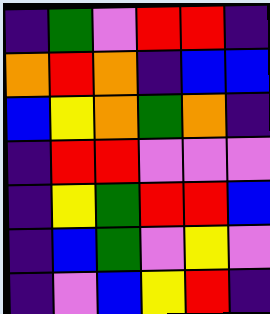[["indigo", "green", "violet", "red", "red", "indigo"], ["orange", "red", "orange", "indigo", "blue", "blue"], ["blue", "yellow", "orange", "green", "orange", "indigo"], ["indigo", "red", "red", "violet", "violet", "violet"], ["indigo", "yellow", "green", "red", "red", "blue"], ["indigo", "blue", "green", "violet", "yellow", "violet"], ["indigo", "violet", "blue", "yellow", "red", "indigo"]]